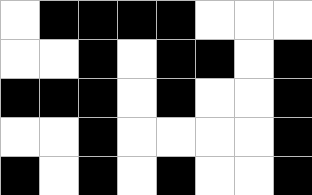[["white", "black", "black", "black", "black", "white", "white", "white"], ["white", "white", "black", "white", "black", "black", "white", "black"], ["black", "black", "black", "white", "black", "white", "white", "black"], ["white", "white", "black", "white", "white", "white", "white", "black"], ["black", "white", "black", "white", "black", "white", "white", "black"]]